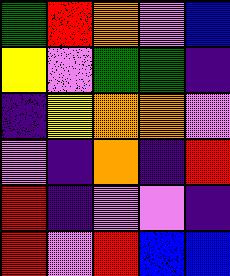[["green", "red", "orange", "violet", "blue"], ["yellow", "violet", "green", "green", "indigo"], ["indigo", "yellow", "orange", "orange", "violet"], ["violet", "indigo", "orange", "indigo", "red"], ["red", "indigo", "violet", "violet", "indigo"], ["red", "violet", "red", "blue", "blue"]]